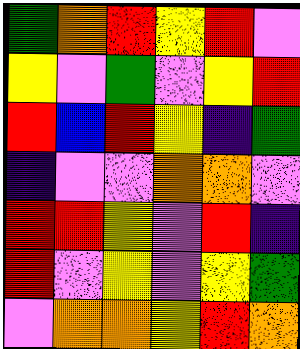[["green", "orange", "red", "yellow", "red", "violet"], ["yellow", "violet", "green", "violet", "yellow", "red"], ["red", "blue", "red", "yellow", "indigo", "green"], ["indigo", "violet", "violet", "orange", "orange", "violet"], ["red", "red", "yellow", "violet", "red", "indigo"], ["red", "violet", "yellow", "violet", "yellow", "green"], ["violet", "orange", "orange", "yellow", "red", "orange"]]